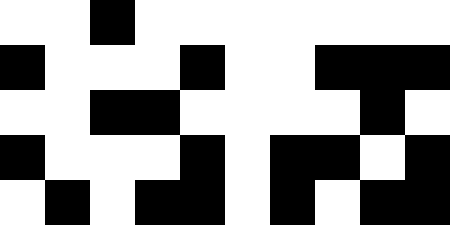[["white", "white", "black", "white", "white", "white", "white", "white", "white", "white"], ["black", "white", "white", "white", "black", "white", "white", "black", "black", "black"], ["white", "white", "black", "black", "white", "white", "white", "white", "black", "white"], ["black", "white", "white", "white", "black", "white", "black", "black", "white", "black"], ["white", "black", "white", "black", "black", "white", "black", "white", "black", "black"]]